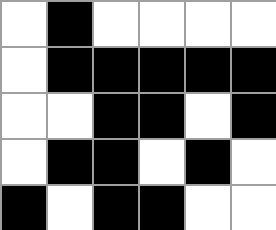[["white", "black", "white", "white", "white", "white"], ["white", "black", "black", "black", "black", "black"], ["white", "white", "black", "black", "white", "black"], ["white", "black", "black", "white", "black", "white"], ["black", "white", "black", "black", "white", "white"]]